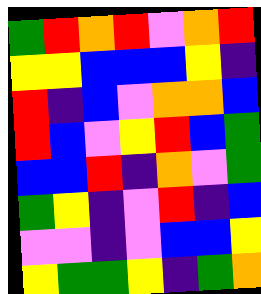[["green", "red", "orange", "red", "violet", "orange", "red"], ["yellow", "yellow", "blue", "blue", "blue", "yellow", "indigo"], ["red", "indigo", "blue", "violet", "orange", "orange", "blue"], ["red", "blue", "violet", "yellow", "red", "blue", "green"], ["blue", "blue", "red", "indigo", "orange", "violet", "green"], ["green", "yellow", "indigo", "violet", "red", "indigo", "blue"], ["violet", "violet", "indigo", "violet", "blue", "blue", "yellow"], ["yellow", "green", "green", "yellow", "indigo", "green", "orange"]]